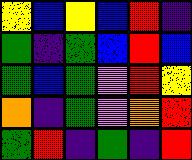[["yellow", "blue", "yellow", "blue", "red", "indigo"], ["green", "indigo", "green", "blue", "red", "blue"], ["green", "blue", "green", "violet", "red", "yellow"], ["orange", "indigo", "green", "violet", "orange", "red"], ["green", "red", "indigo", "green", "indigo", "red"]]